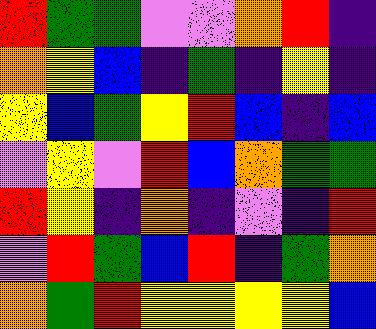[["red", "green", "green", "violet", "violet", "orange", "red", "indigo"], ["orange", "yellow", "blue", "indigo", "green", "indigo", "yellow", "indigo"], ["yellow", "blue", "green", "yellow", "red", "blue", "indigo", "blue"], ["violet", "yellow", "violet", "red", "blue", "orange", "green", "green"], ["red", "yellow", "indigo", "orange", "indigo", "violet", "indigo", "red"], ["violet", "red", "green", "blue", "red", "indigo", "green", "orange"], ["orange", "green", "red", "yellow", "yellow", "yellow", "yellow", "blue"]]